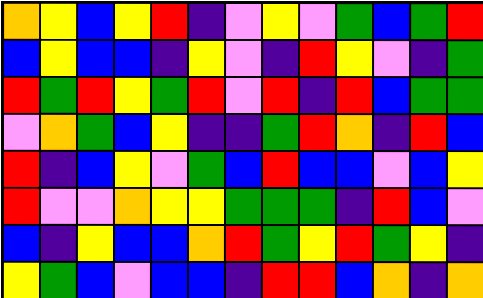[["orange", "yellow", "blue", "yellow", "red", "indigo", "violet", "yellow", "violet", "green", "blue", "green", "red"], ["blue", "yellow", "blue", "blue", "indigo", "yellow", "violet", "indigo", "red", "yellow", "violet", "indigo", "green"], ["red", "green", "red", "yellow", "green", "red", "violet", "red", "indigo", "red", "blue", "green", "green"], ["violet", "orange", "green", "blue", "yellow", "indigo", "indigo", "green", "red", "orange", "indigo", "red", "blue"], ["red", "indigo", "blue", "yellow", "violet", "green", "blue", "red", "blue", "blue", "violet", "blue", "yellow"], ["red", "violet", "violet", "orange", "yellow", "yellow", "green", "green", "green", "indigo", "red", "blue", "violet"], ["blue", "indigo", "yellow", "blue", "blue", "orange", "red", "green", "yellow", "red", "green", "yellow", "indigo"], ["yellow", "green", "blue", "violet", "blue", "blue", "indigo", "red", "red", "blue", "orange", "indigo", "orange"]]